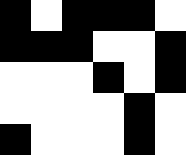[["black", "white", "black", "black", "black", "white"], ["black", "black", "black", "white", "white", "black"], ["white", "white", "white", "black", "white", "black"], ["white", "white", "white", "white", "black", "white"], ["black", "white", "white", "white", "black", "white"]]